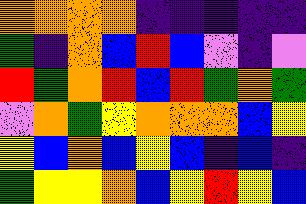[["orange", "orange", "orange", "orange", "indigo", "indigo", "indigo", "indigo", "indigo"], ["green", "indigo", "orange", "blue", "red", "blue", "violet", "indigo", "violet"], ["red", "green", "orange", "red", "blue", "red", "green", "orange", "green"], ["violet", "orange", "green", "yellow", "orange", "orange", "orange", "blue", "yellow"], ["yellow", "blue", "orange", "blue", "yellow", "blue", "indigo", "blue", "indigo"], ["green", "yellow", "yellow", "orange", "blue", "yellow", "red", "yellow", "blue"]]